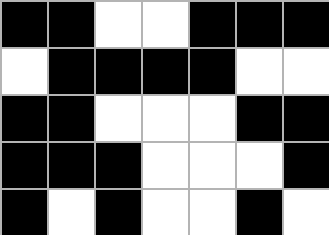[["black", "black", "white", "white", "black", "black", "black"], ["white", "black", "black", "black", "black", "white", "white"], ["black", "black", "white", "white", "white", "black", "black"], ["black", "black", "black", "white", "white", "white", "black"], ["black", "white", "black", "white", "white", "black", "white"]]